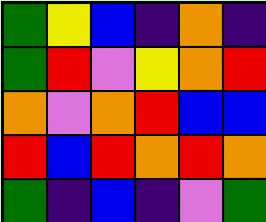[["green", "yellow", "blue", "indigo", "orange", "indigo"], ["green", "red", "violet", "yellow", "orange", "red"], ["orange", "violet", "orange", "red", "blue", "blue"], ["red", "blue", "red", "orange", "red", "orange"], ["green", "indigo", "blue", "indigo", "violet", "green"]]